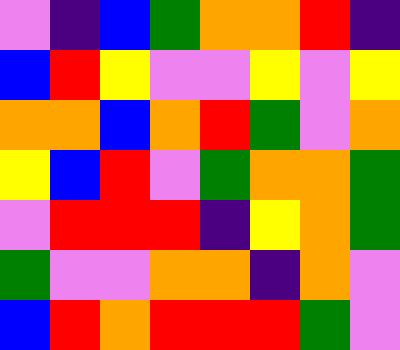[["violet", "indigo", "blue", "green", "orange", "orange", "red", "indigo"], ["blue", "red", "yellow", "violet", "violet", "yellow", "violet", "yellow"], ["orange", "orange", "blue", "orange", "red", "green", "violet", "orange"], ["yellow", "blue", "red", "violet", "green", "orange", "orange", "green"], ["violet", "red", "red", "red", "indigo", "yellow", "orange", "green"], ["green", "violet", "violet", "orange", "orange", "indigo", "orange", "violet"], ["blue", "red", "orange", "red", "red", "red", "green", "violet"]]